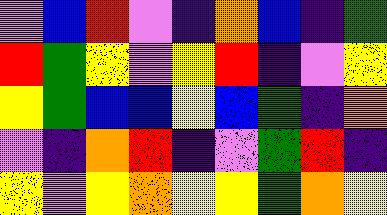[["violet", "blue", "red", "violet", "indigo", "orange", "blue", "indigo", "green"], ["red", "green", "yellow", "violet", "yellow", "red", "indigo", "violet", "yellow"], ["yellow", "green", "blue", "blue", "yellow", "blue", "green", "indigo", "orange"], ["violet", "indigo", "orange", "red", "indigo", "violet", "green", "red", "indigo"], ["yellow", "violet", "yellow", "orange", "yellow", "yellow", "green", "orange", "yellow"]]